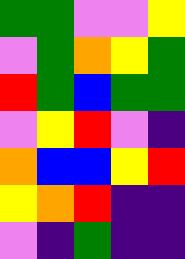[["green", "green", "violet", "violet", "yellow"], ["violet", "green", "orange", "yellow", "green"], ["red", "green", "blue", "green", "green"], ["violet", "yellow", "red", "violet", "indigo"], ["orange", "blue", "blue", "yellow", "red"], ["yellow", "orange", "red", "indigo", "indigo"], ["violet", "indigo", "green", "indigo", "indigo"]]